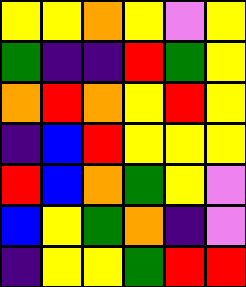[["yellow", "yellow", "orange", "yellow", "violet", "yellow"], ["green", "indigo", "indigo", "red", "green", "yellow"], ["orange", "red", "orange", "yellow", "red", "yellow"], ["indigo", "blue", "red", "yellow", "yellow", "yellow"], ["red", "blue", "orange", "green", "yellow", "violet"], ["blue", "yellow", "green", "orange", "indigo", "violet"], ["indigo", "yellow", "yellow", "green", "red", "red"]]